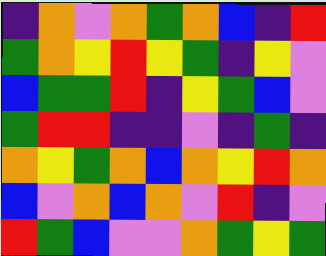[["indigo", "orange", "violet", "orange", "green", "orange", "blue", "indigo", "red"], ["green", "orange", "yellow", "red", "yellow", "green", "indigo", "yellow", "violet"], ["blue", "green", "green", "red", "indigo", "yellow", "green", "blue", "violet"], ["green", "red", "red", "indigo", "indigo", "violet", "indigo", "green", "indigo"], ["orange", "yellow", "green", "orange", "blue", "orange", "yellow", "red", "orange"], ["blue", "violet", "orange", "blue", "orange", "violet", "red", "indigo", "violet"], ["red", "green", "blue", "violet", "violet", "orange", "green", "yellow", "green"]]